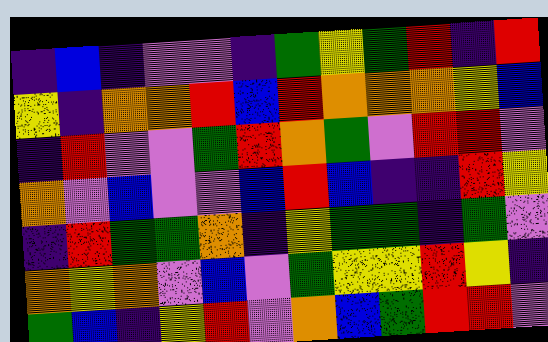[["indigo", "blue", "indigo", "violet", "violet", "indigo", "green", "yellow", "green", "red", "indigo", "red"], ["yellow", "indigo", "orange", "orange", "red", "blue", "red", "orange", "orange", "orange", "yellow", "blue"], ["indigo", "red", "violet", "violet", "green", "red", "orange", "green", "violet", "red", "red", "violet"], ["orange", "violet", "blue", "violet", "violet", "blue", "red", "blue", "indigo", "indigo", "red", "yellow"], ["indigo", "red", "green", "green", "orange", "indigo", "yellow", "green", "green", "indigo", "green", "violet"], ["orange", "yellow", "orange", "violet", "blue", "violet", "green", "yellow", "yellow", "red", "yellow", "indigo"], ["green", "blue", "indigo", "yellow", "red", "violet", "orange", "blue", "green", "red", "red", "violet"]]